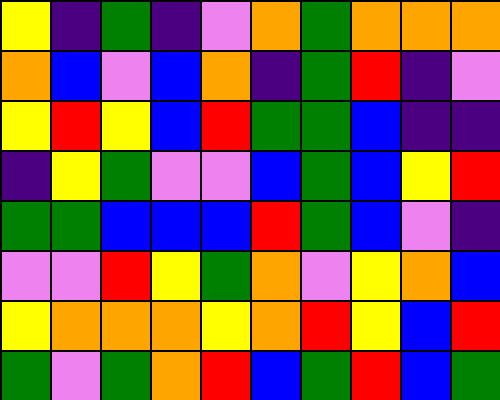[["yellow", "indigo", "green", "indigo", "violet", "orange", "green", "orange", "orange", "orange"], ["orange", "blue", "violet", "blue", "orange", "indigo", "green", "red", "indigo", "violet"], ["yellow", "red", "yellow", "blue", "red", "green", "green", "blue", "indigo", "indigo"], ["indigo", "yellow", "green", "violet", "violet", "blue", "green", "blue", "yellow", "red"], ["green", "green", "blue", "blue", "blue", "red", "green", "blue", "violet", "indigo"], ["violet", "violet", "red", "yellow", "green", "orange", "violet", "yellow", "orange", "blue"], ["yellow", "orange", "orange", "orange", "yellow", "orange", "red", "yellow", "blue", "red"], ["green", "violet", "green", "orange", "red", "blue", "green", "red", "blue", "green"]]